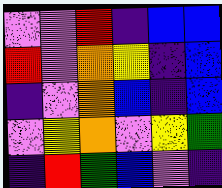[["violet", "violet", "red", "indigo", "blue", "blue"], ["red", "violet", "orange", "yellow", "indigo", "blue"], ["indigo", "violet", "orange", "blue", "indigo", "blue"], ["violet", "yellow", "orange", "violet", "yellow", "green"], ["indigo", "red", "green", "blue", "violet", "indigo"]]